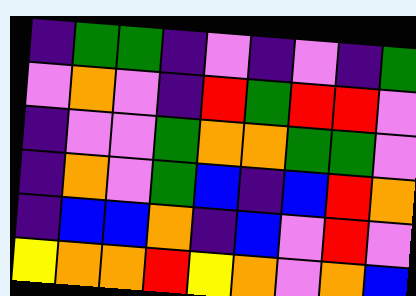[["indigo", "green", "green", "indigo", "violet", "indigo", "violet", "indigo", "green"], ["violet", "orange", "violet", "indigo", "red", "green", "red", "red", "violet"], ["indigo", "violet", "violet", "green", "orange", "orange", "green", "green", "violet"], ["indigo", "orange", "violet", "green", "blue", "indigo", "blue", "red", "orange"], ["indigo", "blue", "blue", "orange", "indigo", "blue", "violet", "red", "violet"], ["yellow", "orange", "orange", "red", "yellow", "orange", "violet", "orange", "blue"]]